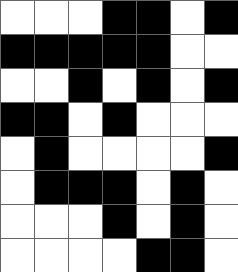[["white", "white", "white", "black", "black", "white", "black"], ["black", "black", "black", "black", "black", "white", "white"], ["white", "white", "black", "white", "black", "white", "black"], ["black", "black", "white", "black", "white", "white", "white"], ["white", "black", "white", "white", "white", "white", "black"], ["white", "black", "black", "black", "white", "black", "white"], ["white", "white", "white", "black", "white", "black", "white"], ["white", "white", "white", "white", "black", "black", "white"]]